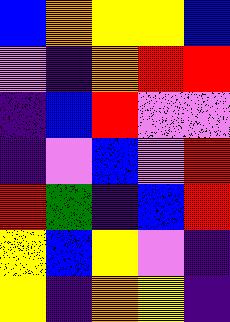[["blue", "orange", "yellow", "yellow", "blue"], ["violet", "indigo", "orange", "red", "red"], ["indigo", "blue", "red", "violet", "violet"], ["indigo", "violet", "blue", "violet", "red"], ["red", "green", "indigo", "blue", "red"], ["yellow", "blue", "yellow", "violet", "indigo"], ["yellow", "indigo", "orange", "yellow", "indigo"]]